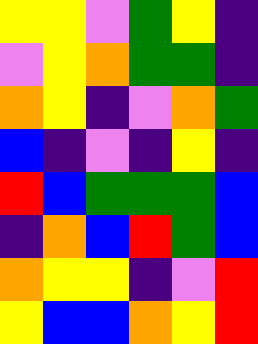[["yellow", "yellow", "violet", "green", "yellow", "indigo"], ["violet", "yellow", "orange", "green", "green", "indigo"], ["orange", "yellow", "indigo", "violet", "orange", "green"], ["blue", "indigo", "violet", "indigo", "yellow", "indigo"], ["red", "blue", "green", "green", "green", "blue"], ["indigo", "orange", "blue", "red", "green", "blue"], ["orange", "yellow", "yellow", "indigo", "violet", "red"], ["yellow", "blue", "blue", "orange", "yellow", "red"]]